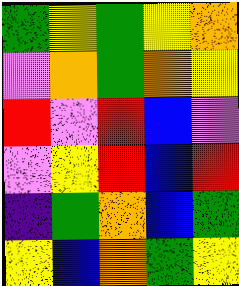[["green", "yellow", "green", "yellow", "orange"], ["violet", "orange", "green", "orange", "yellow"], ["red", "violet", "red", "blue", "violet"], ["violet", "yellow", "red", "blue", "red"], ["indigo", "green", "orange", "blue", "green"], ["yellow", "blue", "orange", "green", "yellow"]]